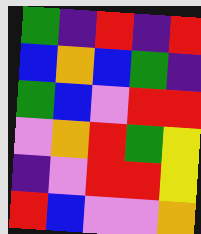[["green", "indigo", "red", "indigo", "red"], ["blue", "orange", "blue", "green", "indigo"], ["green", "blue", "violet", "red", "red"], ["violet", "orange", "red", "green", "yellow"], ["indigo", "violet", "red", "red", "yellow"], ["red", "blue", "violet", "violet", "orange"]]